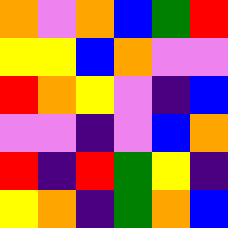[["orange", "violet", "orange", "blue", "green", "red"], ["yellow", "yellow", "blue", "orange", "violet", "violet"], ["red", "orange", "yellow", "violet", "indigo", "blue"], ["violet", "violet", "indigo", "violet", "blue", "orange"], ["red", "indigo", "red", "green", "yellow", "indigo"], ["yellow", "orange", "indigo", "green", "orange", "blue"]]